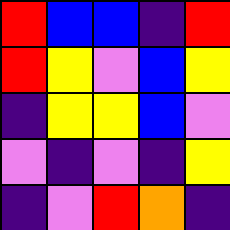[["red", "blue", "blue", "indigo", "red"], ["red", "yellow", "violet", "blue", "yellow"], ["indigo", "yellow", "yellow", "blue", "violet"], ["violet", "indigo", "violet", "indigo", "yellow"], ["indigo", "violet", "red", "orange", "indigo"]]